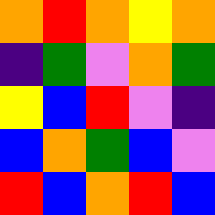[["orange", "red", "orange", "yellow", "orange"], ["indigo", "green", "violet", "orange", "green"], ["yellow", "blue", "red", "violet", "indigo"], ["blue", "orange", "green", "blue", "violet"], ["red", "blue", "orange", "red", "blue"]]